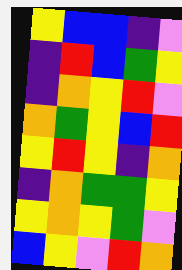[["yellow", "blue", "blue", "indigo", "violet"], ["indigo", "red", "blue", "green", "yellow"], ["indigo", "orange", "yellow", "red", "violet"], ["orange", "green", "yellow", "blue", "red"], ["yellow", "red", "yellow", "indigo", "orange"], ["indigo", "orange", "green", "green", "yellow"], ["yellow", "orange", "yellow", "green", "violet"], ["blue", "yellow", "violet", "red", "orange"]]